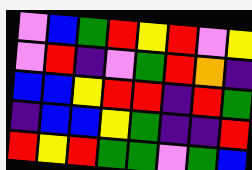[["violet", "blue", "green", "red", "yellow", "red", "violet", "yellow"], ["violet", "red", "indigo", "violet", "green", "red", "orange", "indigo"], ["blue", "blue", "yellow", "red", "red", "indigo", "red", "green"], ["indigo", "blue", "blue", "yellow", "green", "indigo", "indigo", "red"], ["red", "yellow", "red", "green", "green", "violet", "green", "blue"]]